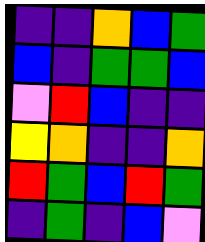[["indigo", "indigo", "orange", "blue", "green"], ["blue", "indigo", "green", "green", "blue"], ["violet", "red", "blue", "indigo", "indigo"], ["yellow", "orange", "indigo", "indigo", "orange"], ["red", "green", "blue", "red", "green"], ["indigo", "green", "indigo", "blue", "violet"]]